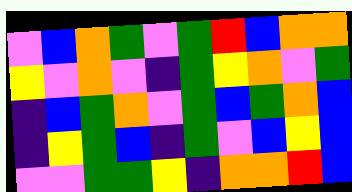[["violet", "blue", "orange", "green", "violet", "green", "red", "blue", "orange", "orange"], ["yellow", "violet", "orange", "violet", "indigo", "green", "yellow", "orange", "violet", "green"], ["indigo", "blue", "green", "orange", "violet", "green", "blue", "green", "orange", "blue"], ["indigo", "yellow", "green", "blue", "indigo", "green", "violet", "blue", "yellow", "blue"], ["violet", "violet", "green", "green", "yellow", "indigo", "orange", "orange", "red", "blue"]]